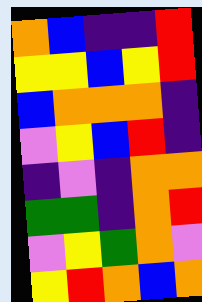[["orange", "blue", "indigo", "indigo", "red"], ["yellow", "yellow", "blue", "yellow", "red"], ["blue", "orange", "orange", "orange", "indigo"], ["violet", "yellow", "blue", "red", "indigo"], ["indigo", "violet", "indigo", "orange", "orange"], ["green", "green", "indigo", "orange", "red"], ["violet", "yellow", "green", "orange", "violet"], ["yellow", "red", "orange", "blue", "orange"]]